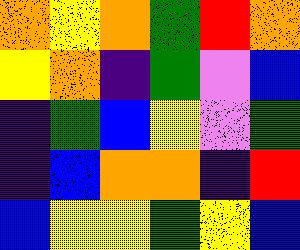[["orange", "yellow", "orange", "green", "red", "orange"], ["yellow", "orange", "indigo", "green", "violet", "blue"], ["indigo", "green", "blue", "yellow", "violet", "green"], ["indigo", "blue", "orange", "orange", "indigo", "red"], ["blue", "yellow", "yellow", "green", "yellow", "blue"]]